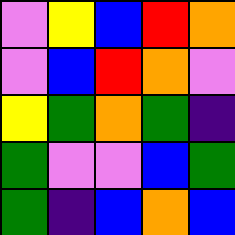[["violet", "yellow", "blue", "red", "orange"], ["violet", "blue", "red", "orange", "violet"], ["yellow", "green", "orange", "green", "indigo"], ["green", "violet", "violet", "blue", "green"], ["green", "indigo", "blue", "orange", "blue"]]